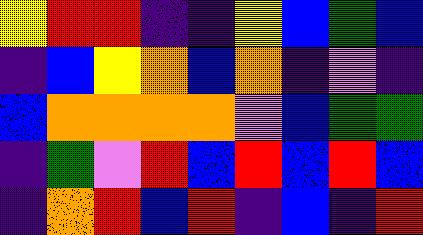[["yellow", "red", "red", "indigo", "indigo", "yellow", "blue", "green", "blue"], ["indigo", "blue", "yellow", "orange", "blue", "orange", "indigo", "violet", "indigo"], ["blue", "orange", "orange", "orange", "orange", "violet", "blue", "green", "green"], ["indigo", "green", "violet", "red", "blue", "red", "blue", "red", "blue"], ["indigo", "orange", "red", "blue", "red", "indigo", "blue", "indigo", "red"]]